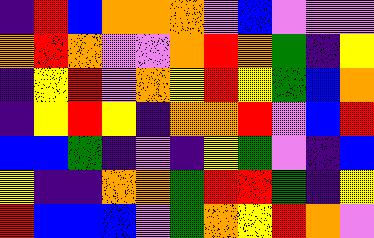[["indigo", "red", "blue", "orange", "orange", "orange", "violet", "blue", "violet", "violet", "violet"], ["orange", "red", "orange", "violet", "violet", "orange", "red", "orange", "green", "indigo", "yellow"], ["indigo", "yellow", "red", "violet", "orange", "yellow", "red", "yellow", "green", "blue", "orange"], ["indigo", "yellow", "red", "yellow", "indigo", "orange", "orange", "red", "violet", "blue", "red"], ["blue", "blue", "green", "indigo", "violet", "indigo", "yellow", "green", "violet", "indigo", "blue"], ["yellow", "indigo", "indigo", "orange", "orange", "green", "red", "red", "green", "indigo", "yellow"], ["red", "blue", "blue", "blue", "violet", "green", "orange", "yellow", "red", "orange", "violet"]]